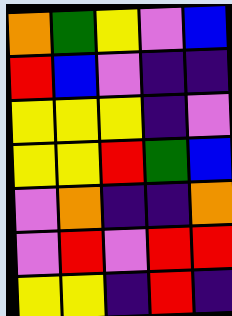[["orange", "green", "yellow", "violet", "blue"], ["red", "blue", "violet", "indigo", "indigo"], ["yellow", "yellow", "yellow", "indigo", "violet"], ["yellow", "yellow", "red", "green", "blue"], ["violet", "orange", "indigo", "indigo", "orange"], ["violet", "red", "violet", "red", "red"], ["yellow", "yellow", "indigo", "red", "indigo"]]